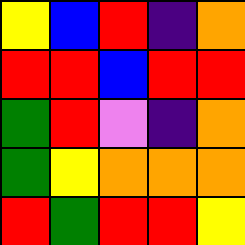[["yellow", "blue", "red", "indigo", "orange"], ["red", "red", "blue", "red", "red"], ["green", "red", "violet", "indigo", "orange"], ["green", "yellow", "orange", "orange", "orange"], ["red", "green", "red", "red", "yellow"]]